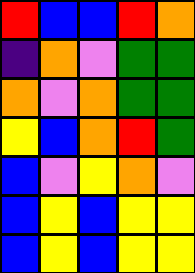[["red", "blue", "blue", "red", "orange"], ["indigo", "orange", "violet", "green", "green"], ["orange", "violet", "orange", "green", "green"], ["yellow", "blue", "orange", "red", "green"], ["blue", "violet", "yellow", "orange", "violet"], ["blue", "yellow", "blue", "yellow", "yellow"], ["blue", "yellow", "blue", "yellow", "yellow"]]